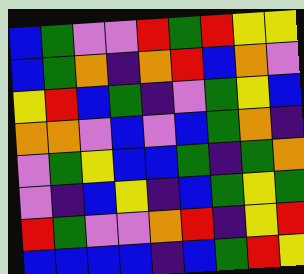[["blue", "green", "violet", "violet", "red", "green", "red", "yellow", "yellow"], ["blue", "green", "orange", "indigo", "orange", "red", "blue", "orange", "violet"], ["yellow", "red", "blue", "green", "indigo", "violet", "green", "yellow", "blue"], ["orange", "orange", "violet", "blue", "violet", "blue", "green", "orange", "indigo"], ["violet", "green", "yellow", "blue", "blue", "green", "indigo", "green", "orange"], ["violet", "indigo", "blue", "yellow", "indigo", "blue", "green", "yellow", "green"], ["red", "green", "violet", "violet", "orange", "red", "indigo", "yellow", "red"], ["blue", "blue", "blue", "blue", "indigo", "blue", "green", "red", "yellow"]]